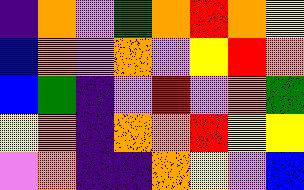[["indigo", "orange", "violet", "green", "orange", "red", "orange", "yellow"], ["blue", "orange", "violet", "orange", "violet", "yellow", "red", "orange"], ["blue", "green", "indigo", "violet", "red", "violet", "orange", "green"], ["yellow", "orange", "indigo", "orange", "orange", "red", "yellow", "yellow"], ["violet", "orange", "indigo", "indigo", "orange", "yellow", "violet", "blue"]]